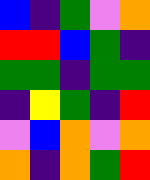[["blue", "indigo", "green", "violet", "orange"], ["red", "red", "blue", "green", "indigo"], ["green", "green", "indigo", "green", "green"], ["indigo", "yellow", "green", "indigo", "red"], ["violet", "blue", "orange", "violet", "orange"], ["orange", "indigo", "orange", "green", "red"]]